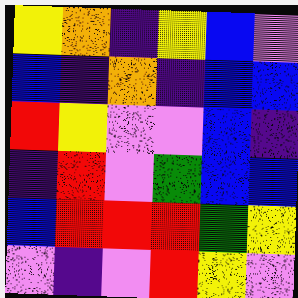[["yellow", "orange", "indigo", "yellow", "blue", "violet"], ["blue", "indigo", "orange", "indigo", "blue", "blue"], ["red", "yellow", "violet", "violet", "blue", "indigo"], ["indigo", "red", "violet", "green", "blue", "blue"], ["blue", "red", "red", "red", "green", "yellow"], ["violet", "indigo", "violet", "red", "yellow", "violet"]]